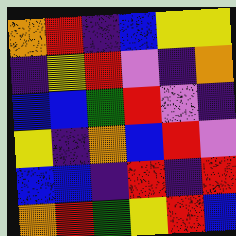[["orange", "red", "indigo", "blue", "yellow", "yellow"], ["indigo", "yellow", "red", "violet", "indigo", "orange"], ["blue", "blue", "green", "red", "violet", "indigo"], ["yellow", "indigo", "orange", "blue", "red", "violet"], ["blue", "blue", "indigo", "red", "indigo", "red"], ["orange", "red", "green", "yellow", "red", "blue"]]